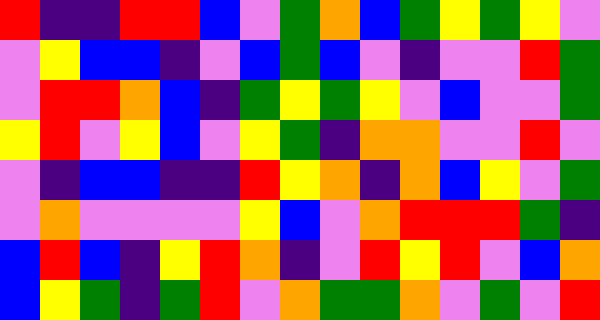[["red", "indigo", "indigo", "red", "red", "blue", "violet", "green", "orange", "blue", "green", "yellow", "green", "yellow", "violet"], ["violet", "yellow", "blue", "blue", "indigo", "violet", "blue", "green", "blue", "violet", "indigo", "violet", "violet", "red", "green"], ["violet", "red", "red", "orange", "blue", "indigo", "green", "yellow", "green", "yellow", "violet", "blue", "violet", "violet", "green"], ["yellow", "red", "violet", "yellow", "blue", "violet", "yellow", "green", "indigo", "orange", "orange", "violet", "violet", "red", "violet"], ["violet", "indigo", "blue", "blue", "indigo", "indigo", "red", "yellow", "orange", "indigo", "orange", "blue", "yellow", "violet", "green"], ["violet", "orange", "violet", "violet", "violet", "violet", "yellow", "blue", "violet", "orange", "red", "red", "red", "green", "indigo"], ["blue", "red", "blue", "indigo", "yellow", "red", "orange", "indigo", "violet", "red", "yellow", "red", "violet", "blue", "orange"], ["blue", "yellow", "green", "indigo", "green", "red", "violet", "orange", "green", "green", "orange", "violet", "green", "violet", "red"]]